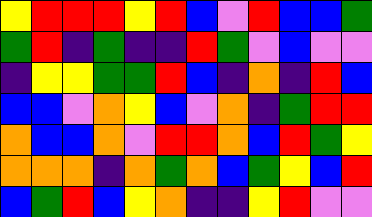[["yellow", "red", "red", "red", "yellow", "red", "blue", "violet", "red", "blue", "blue", "green"], ["green", "red", "indigo", "green", "indigo", "indigo", "red", "green", "violet", "blue", "violet", "violet"], ["indigo", "yellow", "yellow", "green", "green", "red", "blue", "indigo", "orange", "indigo", "red", "blue"], ["blue", "blue", "violet", "orange", "yellow", "blue", "violet", "orange", "indigo", "green", "red", "red"], ["orange", "blue", "blue", "orange", "violet", "red", "red", "orange", "blue", "red", "green", "yellow"], ["orange", "orange", "orange", "indigo", "orange", "green", "orange", "blue", "green", "yellow", "blue", "red"], ["blue", "green", "red", "blue", "yellow", "orange", "indigo", "indigo", "yellow", "red", "violet", "violet"]]